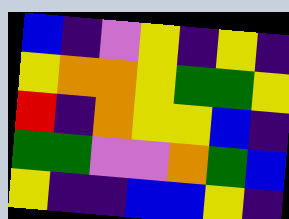[["blue", "indigo", "violet", "yellow", "indigo", "yellow", "indigo"], ["yellow", "orange", "orange", "yellow", "green", "green", "yellow"], ["red", "indigo", "orange", "yellow", "yellow", "blue", "indigo"], ["green", "green", "violet", "violet", "orange", "green", "blue"], ["yellow", "indigo", "indigo", "blue", "blue", "yellow", "indigo"]]